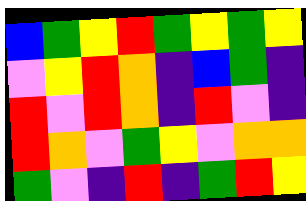[["blue", "green", "yellow", "red", "green", "yellow", "green", "yellow"], ["violet", "yellow", "red", "orange", "indigo", "blue", "green", "indigo"], ["red", "violet", "red", "orange", "indigo", "red", "violet", "indigo"], ["red", "orange", "violet", "green", "yellow", "violet", "orange", "orange"], ["green", "violet", "indigo", "red", "indigo", "green", "red", "yellow"]]